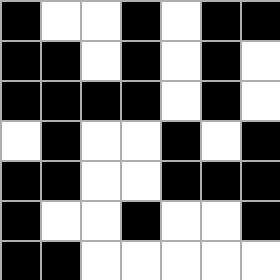[["black", "white", "white", "black", "white", "black", "black"], ["black", "black", "white", "black", "white", "black", "white"], ["black", "black", "black", "black", "white", "black", "white"], ["white", "black", "white", "white", "black", "white", "black"], ["black", "black", "white", "white", "black", "black", "black"], ["black", "white", "white", "black", "white", "white", "black"], ["black", "black", "white", "white", "white", "white", "white"]]